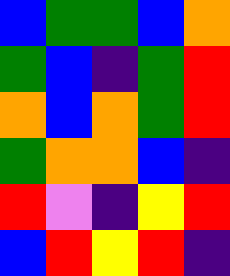[["blue", "green", "green", "blue", "orange"], ["green", "blue", "indigo", "green", "red"], ["orange", "blue", "orange", "green", "red"], ["green", "orange", "orange", "blue", "indigo"], ["red", "violet", "indigo", "yellow", "red"], ["blue", "red", "yellow", "red", "indigo"]]